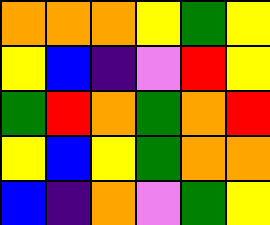[["orange", "orange", "orange", "yellow", "green", "yellow"], ["yellow", "blue", "indigo", "violet", "red", "yellow"], ["green", "red", "orange", "green", "orange", "red"], ["yellow", "blue", "yellow", "green", "orange", "orange"], ["blue", "indigo", "orange", "violet", "green", "yellow"]]